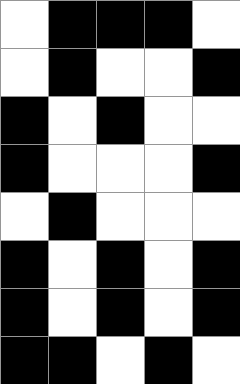[["white", "black", "black", "black", "white"], ["white", "black", "white", "white", "black"], ["black", "white", "black", "white", "white"], ["black", "white", "white", "white", "black"], ["white", "black", "white", "white", "white"], ["black", "white", "black", "white", "black"], ["black", "white", "black", "white", "black"], ["black", "black", "white", "black", "white"]]